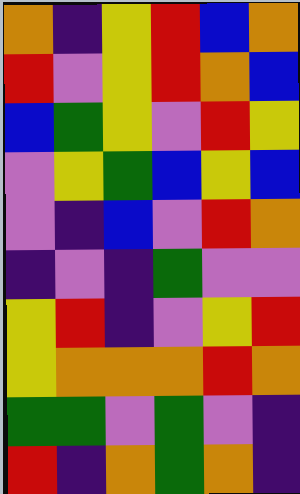[["orange", "indigo", "yellow", "red", "blue", "orange"], ["red", "violet", "yellow", "red", "orange", "blue"], ["blue", "green", "yellow", "violet", "red", "yellow"], ["violet", "yellow", "green", "blue", "yellow", "blue"], ["violet", "indigo", "blue", "violet", "red", "orange"], ["indigo", "violet", "indigo", "green", "violet", "violet"], ["yellow", "red", "indigo", "violet", "yellow", "red"], ["yellow", "orange", "orange", "orange", "red", "orange"], ["green", "green", "violet", "green", "violet", "indigo"], ["red", "indigo", "orange", "green", "orange", "indigo"]]